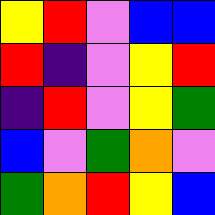[["yellow", "red", "violet", "blue", "blue"], ["red", "indigo", "violet", "yellow", "red"], ["indigo", "red", "violet", "yellow", "green"], ["blue", "violet", "green", "orange", "violet"], ["green", "orange", "red", "yellow", "blue"]]